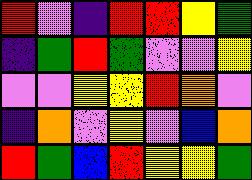[["red", "violet", "indigo", "red", "red", "yellow", "green"], ["indigo", "green", "red", "green", "violet", "violet", "yellow"], ["violet", "violet", "yellow", "yellow", "red", "orange", "violet"], ["indigo", "orange", "violet", "yellow", "violet", "blue", "orange"], ["red", "green", "blue", "red", "yellow", "yellow", "green"]]